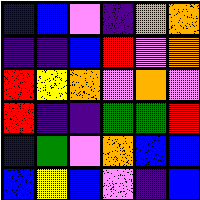[["blue", "blue", "violet", "indigo", "orange", "orange"], ["indigo", "indigo", "blue", "red", "violet", "orange"], ["red", "yellow", "orange", "violet", "orange", "violet"], ["red", "indigo", "indigo", "green", "green", "red"], ["blue", "green", "violet", "orange", "blue", "blue"], ["blue", "yellow", "blue", "violet", "indigo", "blue"]]